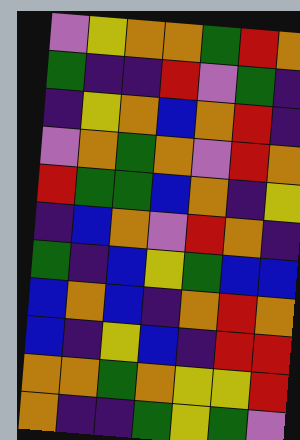[["violet", "yellow", "orange", "orange", "green", "red", "orange"], ["green", "indigo", "indigo", "red", "violet", "green", "indigo"], ["indigo", "yellow", "orange", "blue", "orange", "red", "indigo"], ["violet", "orange", "green", "orange", "violet", "red", "orange"], ["red", "green", "green", "blue", "orange", "indigo", "yellow"], ["indigo", "blue", "orange", "violet", "red", "orange", "indigo"], ["green", "indigo", "blue", "yellow", "green", "blue", "blue"], ["blue", "orange", "blue", "indigo", "orange", "red", "orange"], ["blue", "indigo", "yellow", "blue", "indigo", "red", "red"], ["orange", "orange", "green", "orange", "yellow", "yellow", "red"], ["orange", "indigo", "indigo", "green", "yellow", "green", "violet"]]